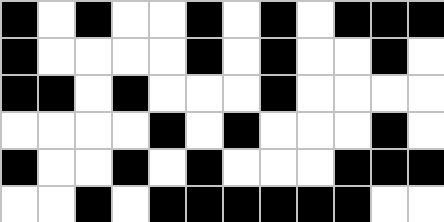[["black", "white", "black", "white", "white", "black", "white", "black", "white", "black", "black", "black"], ["black", "white", "white", "white", "white", "black", "white", "black", "white", "white", "black", "white"], ["black", "black", "white", "black", "white", "white", "white", "black", "white", "white", "white", "white"], ["white", "white", "white", "white", "black", "white", "black", "white", "white", "white", "black", "white"], ["black", "white", "white", "black", "white", "black", "white", "white", "white", "black", "black", "black"], ["white", "white", "black", "white", "black", "black", "black", "black", "black", "black", "white", "white"]]